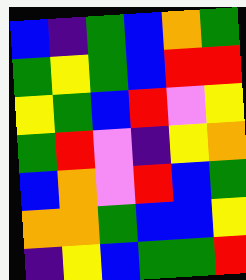[["blue", "indigo", "green", "blue", "orange", "green"], ["green", "yellow", "green", "blue", "red", "red"], ["yellow", "green", "blue", "red", "violet", "yellow"], ["green", "red", "violet", "indigo", "yellow", "orange"], ["blue", "orange", "violet", "red", "blue", "green"], ["orange", "orange", "green", "blue", "blue", "yellow"], ["indigo", "yellow", "blue", "green", "green", "red"]]